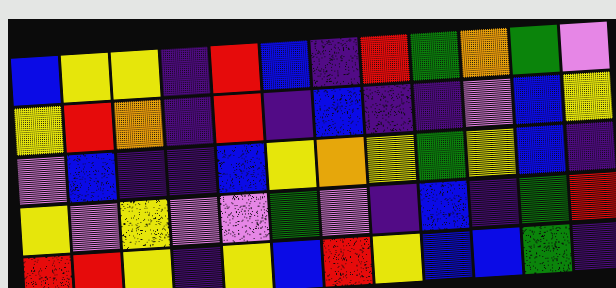[["blue", "yellow", "yellow", "indigo", "red", "blue", "indigo", "red", "green", "orange", "green", "violet"], ["yellow", "red", "orange", "indigo", "red", "indigo", "blue", "indigo", "indigo", "violet", "blue", "yellow"], ["violet", "blue", "indigo", "indigo", "blue", "yellow", "orange", "yellow", "green", "yellow", "blue", "indigo"], ["yellow", "violet", "yellow", "violet", "violet", "green", "violet", "indigo", "blue", "indigo", "green", "red"], ["red", "red", "yellow", "indigo", "yellow", "blue", "red", "yellow", "blue", "blue", "green", "indigo"]]